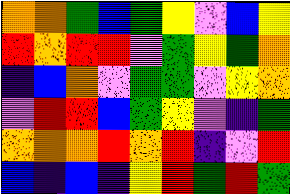[["orange", "orange", "green", "blue", "green", "yellow", "violet", "blue", "yellow"], ["red", "orange", "red", "red", "violet", "green", "yellow", "green", "orange"], ["indigo", "blue", "orange", "violet", "green", "green", "violet", "yellow", "orange"], ["violet", "red", "red", "blue", "green", "yellow", "violet", "indigo", "green"], ["orange", "orange", "orange", "red", "orange", "red", "indigo", "violet", "red"], ["blue", "indigo", "blue", "indigo", "yellow", "red", "green", "red", "green"]]